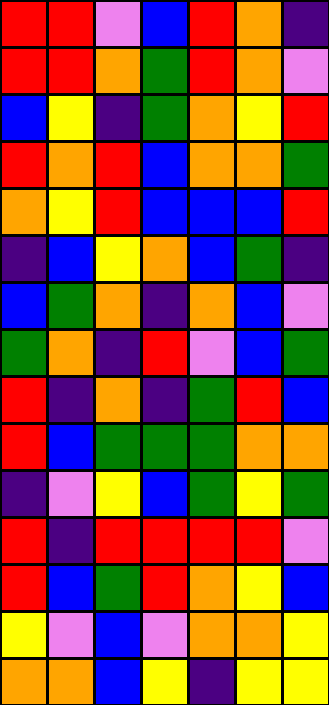[["red", "red", "violet", "blue", "red", "orange", "indigo"], ["red", "red", "orange", "green", "red", "orange", "violet"], ["blue", "yellow", "indigo", "green", "orange", "yellow", "red"], ["red", "orange", "red", "blue", "orange", "orange", "green"], ["orange", "yellow", "red", "blue", "blue", "blue", "red"], ["indigo", "blue", "yellow", "orange", "blue", "green", "indigo"], ["blue", "green", "orange", "indigo", "orange", "blue", "violet"], ["green", "orange", "indigo", "red", "violet", "blue", "green"], ["red", "indigo", "orange", "indigo", "green", "red", "blue"], ["red", "blue", "green", "green", "green", "orange", "orange"], ["indigo", "violet", "yellow", "blue", "green", "yellow", "green"], ["red", "indigo", "red", "red", "red", "red", "violet"], ["red", "blue", "green", "red", "orange", "yellow", "blue"], ["yellow", "violet", "blue", "violet", "orange", "orange", "yellow"], ["orange", "orange", "blue", "yellow", "indigo", "yellow", "yellow"]]